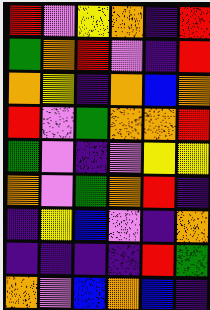[["red", "violet", "yellow", "orange", "indigo", "red"], ["green", "orange", "red", "violet", "indigo", "red"], ["orange", "yellow", "indigo", "orange", "blue", "orange"], ["red", "violet", "green", "orange", "orange", "red"], ["green", "violet", "indigo", "violet", "yellow", "yellow"], ["orange", "violet", "green", "orange", "red", "indigo"], ["indigo", "yellow", "blue", "violet", "indigo", "orange"], ["indigo", "indigo", "indigo", "indigo", "red", "green"], ["orange", "violet", "blue", "orange", "blue", "indigo"]]